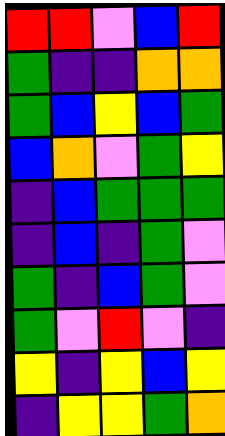[["red", "red", "violet", "blue", "red"], ["green", "indigo", "indigo", "orange", "orange"], ["green", "blue", "yellow", "blue", "green"], ["blue", "orange", "violet", "green", "yellow"], ["indigo", "blue", "green", "green", "green"], ["indigo", "blue", "indigo", "green", "violet"], ["green", "indigo", "blue", "green", "violet"], ["green", "violet", "red", "violet", "indigo"], ["yellow", "indigo", "yellow", "blue", "yellow"], ["indigo", "yellow", "yellow", "green", "orange"]]